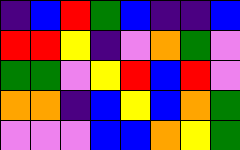[["indigo", "blue", "red", "green", "blue", "indigo", "indigo", "blue"], ["red", "red", "yellow", "indigo", "violet", "orange", "green", "violet"], ["green", "green", "violet", "yellow", "red", "blue", "red", "violet"], ["orange", "orange", "indigo", "blue", "yellow", "blue", "orange", "green"], ["violet", "violet", "violet", "blue", "blue", "orange", "yellow", "green"]]